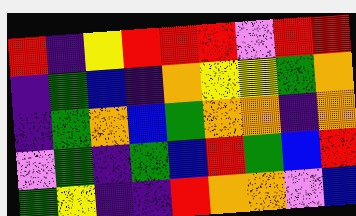[["red", "indigo", "yellow", "red", "red", "red", "violet", "red", "red"], ["indigo", "green", "blue", "indigo", "orange", "yellow", "yellow", "green", "orange"], ["indigo", "green", "orange", "blue", "green", "orange", "orange", "indigo", "orange"], ["violet", "green", "indigo", "green", "blue", "red", "green", "blue", "red"], ["green", "yellow", "indigo", "indigo", "red", "orange", "orange", "violet", "blue"]]